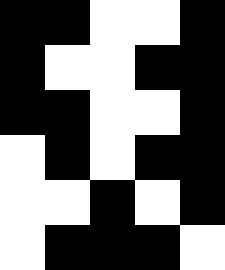[["black", "black", "white", "white", "black"], ["black", "white", "white", "black", "black"], ["black", "black", "white", "white", "black"], ["white", "black", "white", "black", "black"], ["white", "white", "black", "white", "black"], ["white", "black", "black", "black", "white"]]